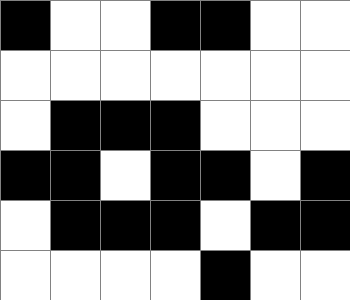[["black", "white", "white", "black", "black", "white", "white"], ["white", "white", "white", "white", "white", "white", "white"], ["white", "black", "black", "black", "white", "white", "white"], ["black", "black", "white", "black", "black", "white", "black"], ["white", "black", "black", "black", "white", "black", "black"], ["white", "white", "white", "white", "black", "white", "white"]]